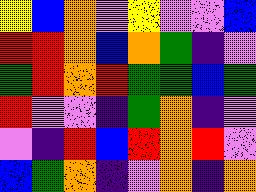[["yellow", "blue", "orange", "violet", "yellow", "violet", "violet", "blue"], ["red", "red", "orange", "blue", "orange", "green", "indigo", "violet"], ["green", "red", "orange", "red", "green", "green", "blue", "green"], ["red", "violet", "violet", "indigo", "green", "orange", "indigo", "violet"], ["violet", "indigo", "red", "blue", "red", "orange", "red", "violet"], ["blue", "green", "orange", "indigo", "violet", "orange", "indigo", "orange"]]